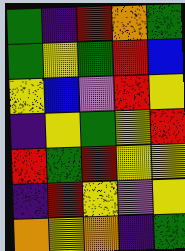[["green", "indigo", "red", "orange", "green"], ["green", "yellow", "green", "red", "blue"], ["yellow", "blue", "violet", "red", "yellow"], ["indigo", "yellow", "green", "yellow", "red"], ["red", "green", "red", "yellow", "yellow"], ["indigo", "red", "yellow", "violet", "yellow"], ["orange", "yellow", "orange", "indigo", "green"]]